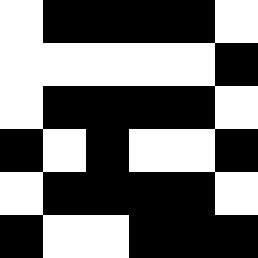[["white", "black", "black", "black", "black", "white"], ["white", "white", "white", "white", "white", "black"], ["white", "black", "black", "black", "black", "white"], ["black", "white", "black", "white", "white", "black"], ["white", "black", "black", "black", "black", "white"], ["black", "white", "white", "black", "black", "black"]]